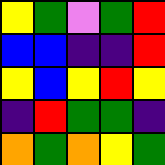[["yellow", "green", "violet", "green", "red"], ["blue", "blue", "indigo", "indigo", "red"], ["yellow", "blue", "yellow", "red", "yellow"], ["indigo", "red", "green", "green", "indigo"], ["orange", "green", "orange", "yellow", "green"]]